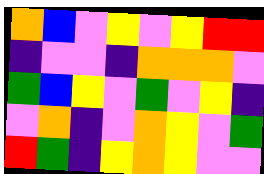[["orange", "blue", "violet", "yellow", "violet", "yellow", "red", "red"], ["indigo", "violet", "violet", "indigo", "orange", "orange", "orange", "violet"], ["green", "blue", "yellow", "violet", "green", "violet", "yellow", "indigo"], ["violet", "orange", "indigo", "violet", "orange", "yellow", "violet", "green"], ["red", "green", "indigo", "yellow", "orange", "yellow", "violet", "violet"]]